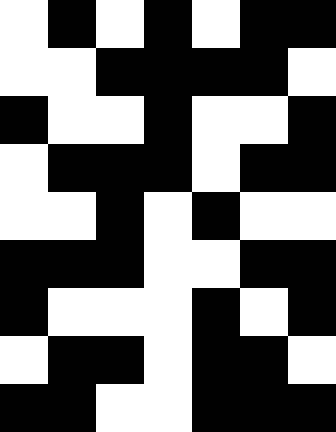[["white", "black", "white", "black", "white", "black", "black"], ["white", "white", "black", "black", "black", "black", "white"], ["black", "white", "white", "black", "white", "white", "black"], ["white", "black", "black", "black", "white", "black", "black"], ["white", "white", "black", "white", "black", "white", "white"], ["black", "black", "black", "white", "white", "black", "black"], ["black", "white", "white", "white", "black", "white", "black"], ["white", "black", "black", "white", "black", "black", "white"], ["black", "black", "white", "white", "black", "black", "black"]]